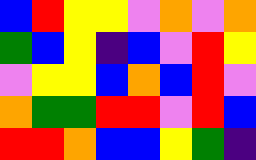[["blue", "red", "yellow", "yellow", "violet", "orange", "violet", "orange"], ["green", "blue", "yellow", "indigo", "blue", "violet", "red", "yellow"], ["violet", "yellow", "yellow", "blue", "orange", "blue", "red", "violet"], ["orange", "green", "green", "red", "red", "violet", "red", "blue"], ["red", "red", "orange", "blue", "blue", "yellow", "green", "indigo"]]